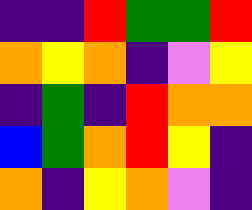[["indigo", "indigo", "red", "green", "green", "red"], ["orange", "yellow", "orange", "indigo", "violet", "yellow"], ["indigo", "green", "indigo", "red", "orange", "orange"], ["blue", "green", "orange", "red", "yellow", "indigo"], ["orange", "indigo", "yellow", "orange", "violet", "indigo"]]